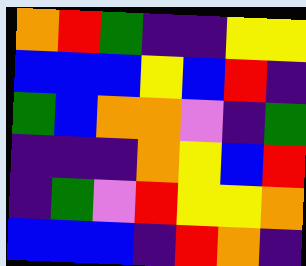[["orange", "red", "green", "indigo", "indigo", "yellow", "yellow"], ["blue", "blue", "blue", "yellow", "blue", "red", "indigo"], ["green", "blue", "orange", "orange", "violet", "indigo", "green"], ["indigo", "indigo", "indigo", "orange", "yellow", "blue", "red"], ["indigo", "green", "violet", "red", "yellow", "yellow", "orange"], ["blue", "blue", "blue", "indigo", "red", "orange", "indigo"]]